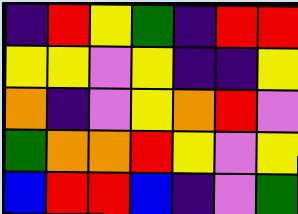[["indigo", "red", "yellow", "green", "indigo", "red", "red"], ["yellow", "yellow", "violet", "yellow", "indigo", "indigo", "yellow"], ["orange", "indigo", "violet", "yellow", "orange", "red", "violet"], ["green", "orange", "orange", "red", "yellow", "violet", "yellow"], ["blue", "red", "red", "blue", "indigo", "violet", "green"]]